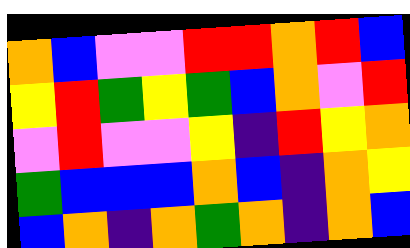[["orange", "blue", "violet", "violet", "red", "red", "orange", "red", "blue"], ["yellow", "red", "green", "yellow", "green", "blue", "orange", "violet", "red"], ["violet", "red", "violet", "violet", "yellow", "indigo", "red", "yellow", "orange"], ["green", "blue", "blue", "blue", "orange", "blue", "indigo", "orange", "yellow"], ["blue", "orange", "indigo", "orange", "green", "orange", "indigo", "orange", "blue"]]